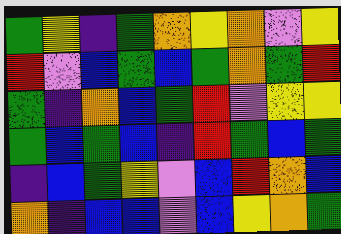[["green", "yellow", "indigo", "green", "orange", "yellow", "orange", "violet", "yellow"], ["red", "violet", "blue", "green", "blue", "green", "orange", "green", "red"], ["green", "indigo", "orange", "blue", "green", "red", "violet", "yellow", "yellow"], ["green", "blue", "green", "blue", "indigo", "red", "green", "blue", "green"], ["indigo", "blue", "green", "yellow", "violet", "blue", "red", "orange", "blue"], ["orange", "indigo", "blue", "blue", "violet", "blue", "yellow", "orange", "green"]]